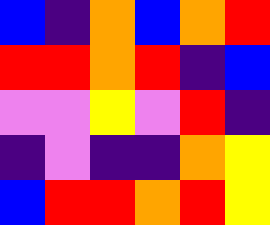[["blue", "indigo", "orange", "blue", "orange", "red"], ["red", "red", "orange", "red", "indigo", "blue"], ["violet", "violet", "yellow", "violet", "red", "indigo"], ["indigo", "violet", "indigo", "indigo", "orange", "yellow"], ["blue", "red", "red", "orange", "red", "yellow"]]